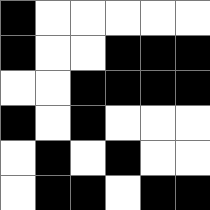[["black", "white", "white", "white", "white", "white"], ["black", "white", "white", "black", "black", "black"], ["white", "white", "black", "black", "black", "black"], ["black", "white", "black", "white", "white", "white"], ["white", "black", "white", "black", "white", "white"], ["white", "black", "black", "white", "black", "black"]]